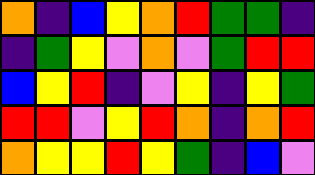[["orange", "indigo", "blue", "yellow", "orange", "red", "green", "green", "indigo"], ["indigo", "green", "yellow", "violet", "orange", "violet", "green", "red", "red"], ["blue", "yellow", "red", "indigo", "violet", "yellow", "indigo", "yellow", "green"], ["red", "red", "violet", "yellow", "red", "orange", "indigo", "orange", "red"], ["orange", "yellow", "yellow", "red", "yellow", "green", "indigo", "blue", "violet"]]